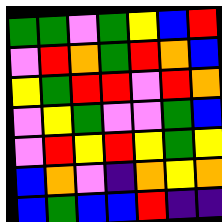[["green", "green", "violet", "green", "yellow", "blue", "red"], ["violet", "red", "orange", "green", "red", "orange", "blue"], ["yellow", "green", "red", "red", "violet", "red", "orange"], ["violet", "yellow", "green", "violet", "violet", "green", "blue"], ["violet", "red", "yellow", "red", "yellow", "green", "yellow"], ["blue", "orange", "violet", "indigo", "orange", "yellow", "orange"], ["blue", "green", "blue", "blue", "red", "indigo", "indigo"]]